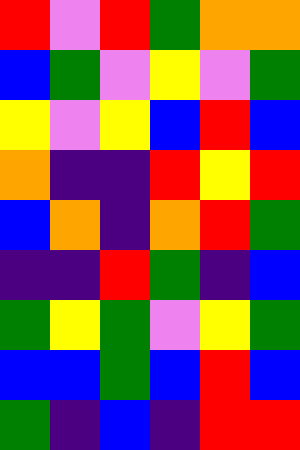[["red", "violet", "red", "green", "orange", "orange"], ["blue", "green", "violet", "yellow", "violet", "green"], ["yellow", "violet", "yellow", "blue", "red", "blue"], ["orange", "indigo", "indigo", "red", "yellow", "red"], ["blue", "orange", "indigo", "orange", "red", "green"], ["indigo", "indigo", "red", "green", "indigo", "blue"], ["green", "yellow", "green", "violet", "yellow", "green"], ["blue", "blue", "green", "blue", "red", "blue"], ["green", "indigo", "blue", "indigo", "red", "red"]]